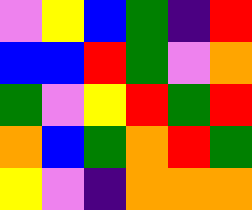[["violet", "yellow", "blue", "green", "indigo", "red"], ["blue", "blue", "red", "green", "violet", "orange"], ["green", "violet", "yellow", "red", "green", "red"], ["orange", "blue", "green", "orange", "red", "green"], ["yellow", "violet", "indigo", "orange", "orange", "orange"]]